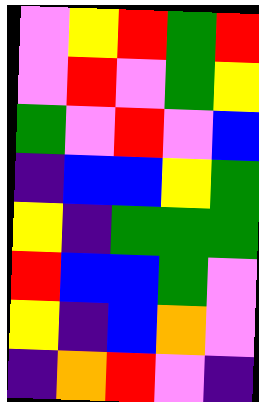[["violet", "yellow", "red", "green", "red"], ["violet", "red", "violet", "green", "yellow"], ["green", "violet", "red", "violet", "blue"], ["indigo", "blue", "blue", "yellow", "green"], ["yellow", "indigo", "green", "green", "green"], ["red", "blue", "blue", "green", "violet"], ["yellow", "indigo", "blue", "orange", "violet"], ["indigo", "orange", "red", "violet", "indigo"]]